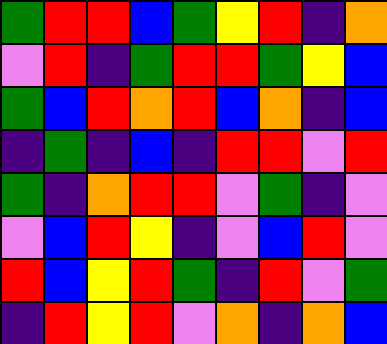[["green", "red", "red", "blue", "green", "yellow", "red", "indigo", "orange"], ["violet", "red", "indigo", "green", "red", "red", "green", "yellow", "blue"], ["green", "blue", "red", "orange", "red", "blue", "orange", "indigo", "blue"], ["indigo", "green", "indigo", "blue", "indigo", "red", "red", "violet", "red"], ["green", "indigo", "orange", "red", "red", "violet", "green", "indigo", "violet"], ["violet", "blue", "red", "yellow", "indigo", "violet", "blue", "red", "violet"], ["red", "blue", "yellow", "red", "green", "indigo", "red", "violet", "green"], ["indigo", "red", "yellow", "red", "violet", "orange", "indigo", "orange", "blue"]]